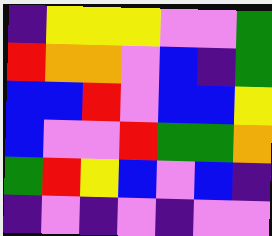[["indigo", "yellow", "yellow", "yellow", "violet", "violet", "green"], ["red", "orange", "orange", "violet", "blue", "indigo", "green"], ["blue", "blue", "red", "violet", "blue", "blue", "yellow"], ["blue", "violet", "violet", "red", "green", "green", "orange"], ["green", "red", "yellow", "blue", "violet", "blue", "indigo"], ["indigo", "violet", "indigo", "violet", "indigo", "violet", "violet"]]